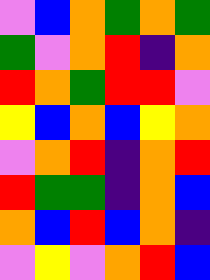[["violet", "blue", "orange", "green", "orange", "green"], ["green", "violet", "orange", "red", "indigo", "orange"], ["red", "orange", "green", "red", "red", "violet"], ["yellow", "blue", "orange", "blue", "yellow", "orange"], ["violet", "orange", "red", "indigo", "orange", "red"], ["red", "green", "green", "indigo", "orange", "blue"], ["orange", "blue", "red", "blue", "orange", "indigo"], ["violet", "yellow", "violet", "orange", "red", "blue"]]